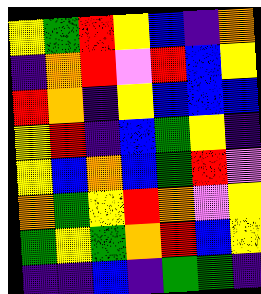[["yellow", "green", "red", "yellow", "blue", "indigo", "orange"], ["indigo", "orange", "red", "violet", "red", "blue", "yellow"], ["red", "orange", "indigo", "yellow", "blue", "blue", "blue"], ["yellow", "red", "indigo", "blue", "green", "yellow", "indigo"], ["yellow", "blue", "orange", "blue", "green", "red", "violet"], ["orange", "green", "yellow", "red", "orange", "violet", "yellow"], ["green", "yellow", "green", "orange", "red", "blue", "yellow"], ["indigo", "indigo", "blue", "indigo", "green", "green", "indigo"]]